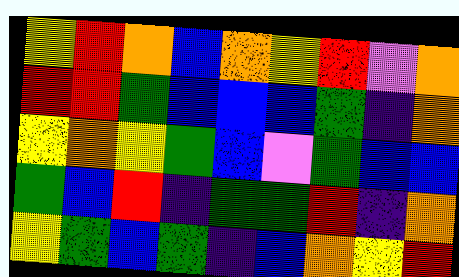[["yellow", "red", "orange", "blue", "orange", "yellow", "red", "violet", "orange"], ["red", "red", "green", "blue", "blue", "blue", "green", "indigo", "orange"], ["yellow", "orange", "yellow", "green", "blue", "violet", "green", "blue", "blue"], ["green", "blue", "red", "indigo", "green", "green", "red", "indigo", "orange"], ["yellow", "green", "blue", "green", "indigo", "blue", "orange", "yellow", "red"]]